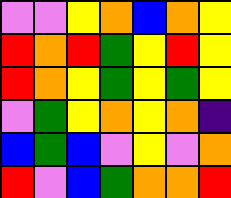[["violet", "violet", "yellow", "orange", "blue", "orange", "yellow"], ["red", "orange", "red", "green", "yellow", "red", "yellow"], ["red", "orange", "yellow", "green", "yellow", "green", "yellow"], ["violet", "green", "yellow", "orange", "yellow", "orange", "indigo"], ["blue", "green", "blue", "violet", "yellow", "violet", "orange"], ["red", "violet", "blue", "green", "orange", "orange", "red"]]